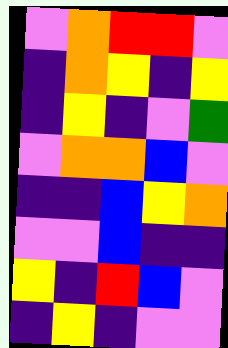[["violet", "orange", "red", "red", "violet"], ["indigo", "orange", "yellow", "indigo", "yellow"], ["indigo", "yellow", "indigo", "violet", "green"], ["violet", "orange", "orange", "blue", "violet"], ["indigo", "indigo", "blue", "yellow", "orange"], ["violet", "violet", "blue", "indigo", "indigo"], ["yellow", "indigo", "red", "blue", "violet"], ["indigo", "yellow", "indigo", "violet", "violet"]]